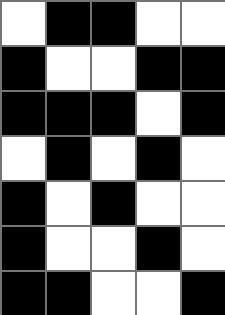[["white", "black", "black", "white", "white"], ["black", "white", "white", "black", "black"], ["black", "black", "black", "white", "black"], ["white", "black", "white", "black", "white"], ["black", "white", "black", "white", "white"], ["black", "white", "white", "black", "white"], ["black", "black", "white", "white", "black"]]